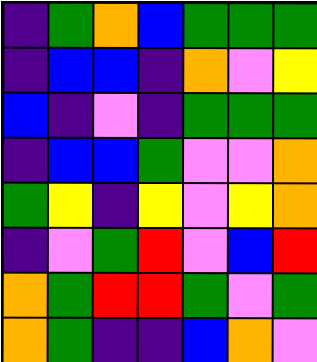[["indigo", "green", "orange", "blue", "green", "green", "green"], ["indigo", "blue", "blue", "indigo", "orange", "violet", "yellow"], ["blue", "indigo", "violet", "indigo", "green", "green", "green"], ["indigo", "blue", "blue", "green", "violet", "violet", "orange"], ["green", "yellow", "indigo", "yellow", "violet", "yellow", "orange"], ["indigo", "violet", "green", "red", "violet", "blue", "red"], ["orange", "green", "red", "red", "green", "violet", "green"], ["orange", "green", "indigo", "indigo", "blue", "orange", "violet"]]